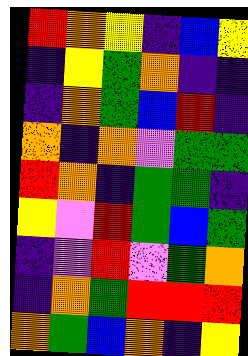[["red", "orange", "yellow", "indigo", "blue", "yellow"], ["indigo", "yellow", "green", "orange", "indigo", "indigo"], ["indigo", "orange", "green", "blue", "red", "indigo"], ["orange", "indigo", "orange", "violet", "green", "green"], ["red", "orange", "indigo", "green", "green", "indigo"], ["yellow", "violet", "red", "green", "blue", "green"], ["indigo", "violet", "red", "violet", "green", "orange"], ["indigo", "orange", "green", "red", "red", "red"], ["orange", "green", "blue", "orange", "indigo", "yellow"]]